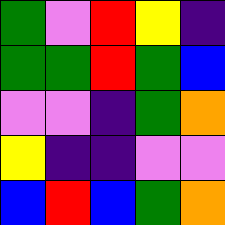[["green", "violet", "red", "yellow", "indigo"], ["green", "green", "red", "green", "blue"], ["violet", "violet", "indigo", "green", "orange"], ["yellow", "indigo", "indigo", "violet", "violet"], ["blue", "red", "blue", "green", "orange"]]